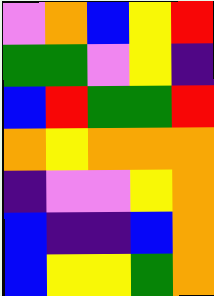[["violet", "orange", "blue", "yellow", "red"], ["green", "green", "violet", "yellow", "indigo"], ["blue", "red", "green", "green", "red"], ["orange", "yellow", "orange", "orange", "orange"], ["indigo", "violet", "violet", "yellow", "orange"], ["blue", "indigo", "indigo", "blue", "orange"], ["blue", "yellow", "yellow", "green", "orange"]]